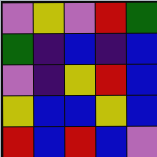[["violet", "yellow", "violet", "red", "green"], ["green", "indigo", "blue", "indigo", "blue"], ["violet", "indigo", "yellow", "red", "blue"], ["yellow", "blue", "blue", "yellow", "blue"], ["red", "blue", "red", "blue", "violet"]]